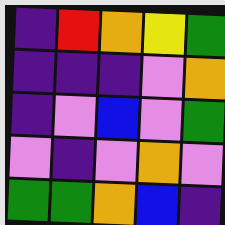[["indigo", "red", "orange", "yellow", "green"], ["indigo", "indigo", "indigo", "violet", "orange"], ["indigo", "violet", "blue", "violet", "green"], ["violet", "indigo", "violet", "orange", "violet"], ["green", "green", "orange", "blue", "indigo"]]